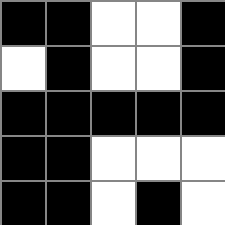[["black", "black", "white", "white", "black"], ["white", "black", "white", "white", "black"], ["black", "black", "black", "black", "black"], ["black", "black", "white", "white", "white"], ["black", "black", "white", "black", "white"]]